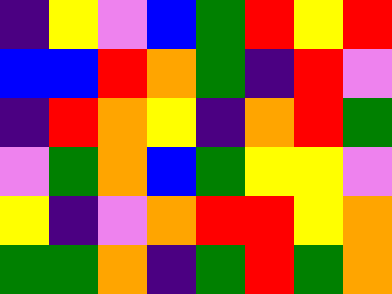[["indigo", "yellow", "violet", "blue", "green", "red", "yellow", "red"], ["blue", "blue", "red", "orange", "green", "indigo", "red", "violet"], ["indigo", "red", "orange", "yellow", "indigo", "orange", "red", "green"], ["violet", "green", "orange", "blue", "green", "yellow", "yellow", "violet"], ["yellow", "indigo", "violet", "orange", "red", "red", "yellow", "orange"], ["green", "green", "orange", "indigo", "green", "red", "green", "orange"]]